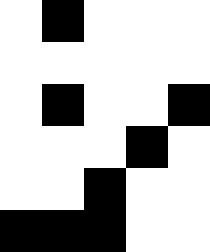[["white", "black", "white", "white", "white"], ["white", "white", "white", "white", "white"], ["white", "black", "white", "white", "black"], ["white", "white", "white", "black", "white"], ["white", "white", "black", "white", "white"], ["black", "black", "black", "white", "white"]]